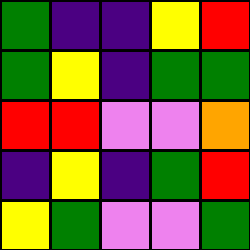[["green", "indigo", "indigo", "yellow", "red"], ["green", "yellow", "indigo", "green", "green"], ["red", "red", "violet", "violet", "orange"], ["indigo", "yellow", "indigo", "green", "red"], ["yellow", "green", "violet", "violet", "green"]]